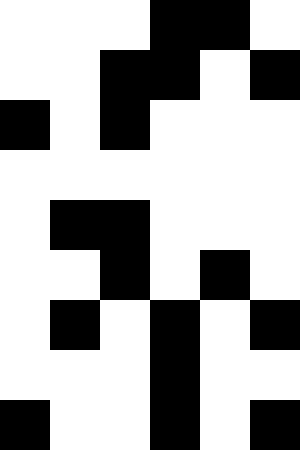[["white", "white", "white", "black", "black", "white"], ["white", "white", "black", "black", "white", "black"], ["black", "white", "black", "white", "white", "white"], ["white", "white", "white", "white", "white", "white"], ["white", "black", "black", "white", "white", "white"], ["white", "white", "black", "white", "black", "white"], ["white", "black", "white", "black", "white", "black"], ["white", "white", "white", "black", "white", "white"], ["black", "white", "white", "black", "white", "black"]]